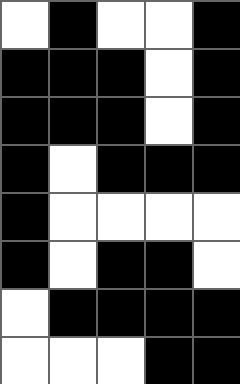[["white", "black", "white", "white", "black"], ["black", "black", "black", "white", "black"], ["black", "black", "black", "white", "black"], ["black", "white", "black", "black", "black"], ["black", "white", "white", "white", "white"], ["black", "white", "black", "black", "white"], ["white", "black", "black", "black", "black"], ["white", "white", "white", "black", "black"]]